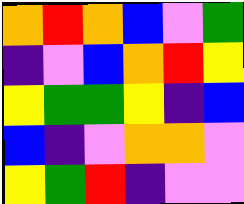[["orange", "red", "orange", "blue", "violet", "green"], ["indigo", "violet", "blue", "orange", "red", "yellow"], ["yellow", "green", "green", "yellow", "indigo", "blue"], ["blue", "indigo", "violet", "orange", "orange", "violet"], ["yellow", "green", "red", "indigo", "violet", "violet"]]